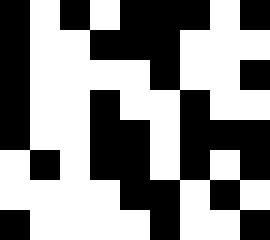[["black", "white", "black", "white", "black", "black", "black", "white", "black"], ["black", "white", "white", "black", "black", "black", "white", "white", "white"], ["black", "white", "white", "white", "white", "black", "white", "white", "black"], ["black", "white", "white", "black", "white", "white", "black", "white", "white"], ["black", "white", "white", "black", "black", "white", "black", "black", "black"], ["white", "black", "white", "black", "black", "white", "black", "white", "black"], ["white", "white", "white", "white", "black", "black", "white", "black", "white"], ["black", "white", "white", "white", "white", "black", "white", "white", "black"]]